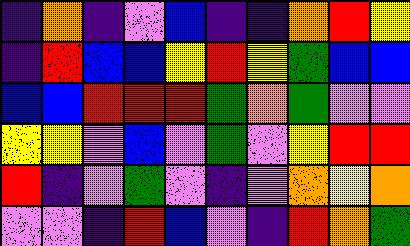[["indigo", "orange", "indigo", "violet", "blue", "indigo", "indigo", "orange", "red", "yellow"], ["indigo", "red", "blue", "blue", "yellow", "red", "yellow", "green", "blue", "blue"], ["blue", "blue", "red", "red", "red", "green", "orange", "green", "violet", "violet"], ["yellow", "yellow", "violet", "blue", "violet", "green", "violet", "yellow", "red", "red"], ["red", "indigo", "violet", "green", "violet", "indigo", "violet", "orange", "yellow", "orange"], ["violet", "violet", "indigo", "red", "blue", "violet", "indigo", "red", "orange", "green"]]